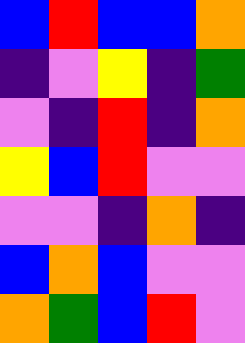[["blue", "red", "blue", "blue", "orange"], ["indigo", "violet", "yellow", "indigo", "green"], ["violet", "indigo", "red", "indigo", "orange"], ["yellow", "blue", "red", "violet", "violet"], ["violet", "violet", "indigo", "orange", "indigo"], ["blue", "orange", "blue", "violet", "violet"], ["orange", "green", "blue", "red", "violet"]]